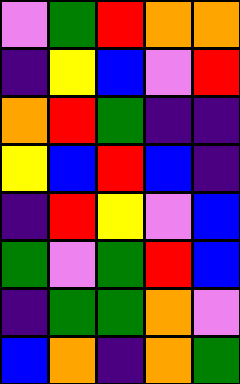[["violet", "green", "red", "orange", "orange"], ["indigo", "yellow", "blue", "violet", "red"], ["orange", "red", "green", "indigo", "indigo"], ["yellow", "blue", "red", "blue", "indigo"], ["indigo", "red", "yellow", "violet", "blue"], ["green", "violet", "green", "red", "blue"], ["indigo", "green", "green", "orange", "violet"], ["blue", "orange", "indigo", "orange", "green"]]